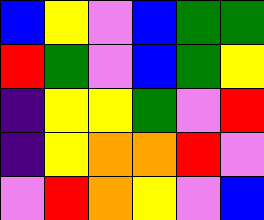[["blue", "yellow", "violet", "blue", "green", "green"], ["red", "green", "violet", "blue", "green", "yellow"], ["indigo", "yellow", "yellow", "green", "violet", "red"], ["indigo", "yellow", "orange", "orange", "red", "violet"], ["violet", "red", "orange", "yellow", "violet", "blue"]]